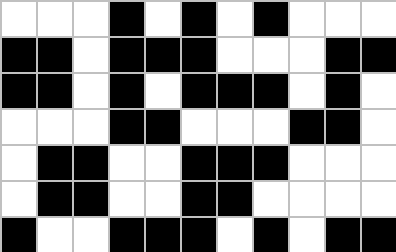[["white", "white", "white", "black", "white", "black", "white", "black", "white", "white", "white"], ["black", "black", "white", "black", "black", "black", "white", "white", "white", "black", "black"], ["black", "black", "white", "black", "white", "black", "black", "black", "white", "black", "white"], ["white", "white", "white", "black", "black", "white", "white", "white", "black", "black", "white"], ["white", "black", "black", "white", "white", "black", "black", "black", "white", "white", "white"], ["white", "black", "black", "white", "white", "black", "black", "white", "white", "white", "white"], ["black", "white", "white", "black", "black", "black", "white", "black", "white", "black", "black"]]